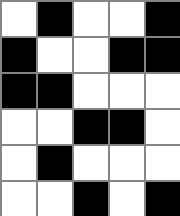[["white", "black", "white", "white", "black"], ["black", "white", "white", "black", "black"], ["black", "black", "white", "white", "white"], ["white", "white", "black", "black", "white"], ["white", "black", "white", "white", "white"], ["white", "white", "black", "white", "black"]]